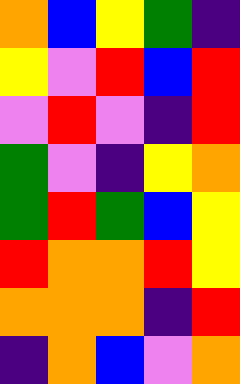[["orange", "blue", "yellow", "green", "indigo"], ["yellow", "violet", "red", "blue", "red"], ["violet", "red", "violet", "indigo", "red"], ["green", "violet", "indigo", "yellow", "orange"], ["green", "red", "green", "blue", "yellow"], ["red", "orange", "orange", "red", "yellow"], ["orange", "orange", "orange", "indigo", "red"], ["indigo", "orange", "blue", "violet", "orange"]]